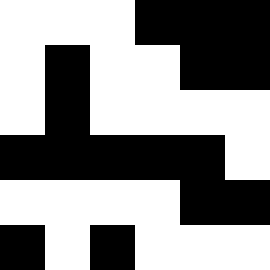[["white", "white", "white", "black", "black", "black"], ["white", "black", "white", "white", "black", "black"], ["white", "black", "white", "white", "white", "white"], ["black", "black", "black", "black", "black", "white"], ["white", "white", "white", "white", "black", "black"], ["black", "white", "black", "white", "white", "white"]]